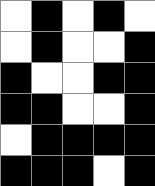[["white", "black", "white", "black", "white"], ["white", "black", "white", "white", "black"], ["black", "white", "white", "black", "black"], ["black", "black", "white", "white", "black"], ["white", "black", "black", "black", "black"], ["black", "black", "black", "white", "black"]]